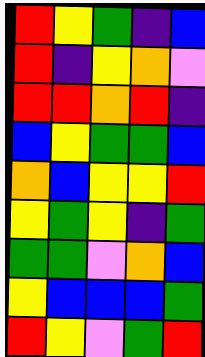[["red", "yellow", "green", "indigo", "blue"], ["red", "indigo", "yellow", "orange", "violet"], ["red", "red", "orange", "red", "indigo"], ["blue", "yellow", "green", "green", "blue"], ["orange", "blue", "yellow", "yellow", "red"], ["yellow", "green", "yellow", "indigo", "green"], ["green", "green", "violet", "orange", "blue"], ["yellow", "blue", "blue", "blue", "green"], ["red", "yellow", "violet", "green", "red"]]